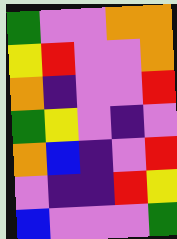[["green", "violet", "violet", "orange", "orange"], ["yellow", "red", "violet", "violet", "orange"], ["orange", "indigo", "violet", "violet", "red"], ["green", "yellow", "violet", "indigo", "violet"], ["orange", "blue", "indigo", "violet", "red"], ["violet", "indigo", "indigo", "red", "yellow"], ["blue", "violet", "violet", "violet", "green"]]